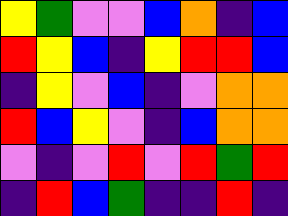[["yellow", "green", "violet", "violet", "blue", "orange", "indigo", "blue"], ["red", "yellow", "blue", "indigo", "yellow", "red", "red", "blue"], ["indigo", "yellow", "violet", "blue", "indigo", "violet", "orange", "orange"], ["red", "blue", "yellow", "violet", "indigo", "blue", "orange", "orange"], ["violet", "indigo", "violet", "red", "violet", "red", "green", "red"], ["indigo", "red", "blue", "green", "indigo", "indigo", "red", "indigo"]]